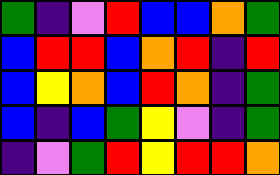[["green", "indigo", "violet", "red", "blue", "blue", "orange", "green"], ["blue", "red", "red", "blue", "orange", "red", "indigo", "red"], ["blue", "yellow", "orange", "blue", "red", "orange", "indigo", "green"], ["blue", "indigo", "blue", "green", "yellow", "violet", "indigo", "green"], ["indigo", "violet", "green", "red", "yellow", "red", "red", "orange"]]